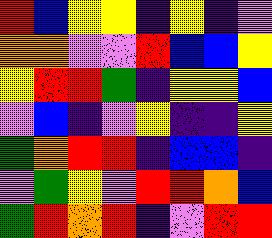[["red", "blue", "yellow", "yellow", "indigo", "yellow", "indigo", "violet"], ["orange", "orange", "violet", "violet", "red", "blue", "blue", "yellow"], ["yellow", "red", "red", "green", "indigo", "yellow", "yellow", "blue"], ["violet", "blue", "indigo", "violet", "yellow", "indigo", "indigo", "yellow"], ["green", "orange", "red", "red", "indigo", "blue", "blue", "indigo"], ["violet", "green", "yellow", "violet", "red", "red", "orange", "blue"], ["green", "red", "orange", "red", "indigo", "violet", "red", "red"]]